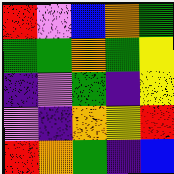[["red", "violet", "blue", "orange", "green"], ["green", "green", "orange", "green", "yellow"], ["indigo", "violet", "green", "indigo", "yellow"], ["violet", "indigo", "orange", "yellow", "red"], ["red", "orange", "green", "indigo", "blue"]]